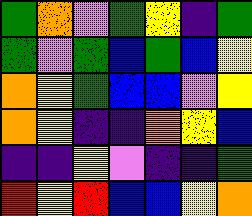[["green", "orange", "violet", "green", "yellow", "indigo", "green"], ["green", "violet", "green", "blue", "green", "blue", "yellow"], ["orange", "yellow", "green", "blue", "blue", "violet", "yellow"], ["orange", "yellow", "indigo", "indigo", "orange", "yellow", "blue"], ["indigo", "indigo", "yellow", "violet", "indigo", "indigo", "green"], ["red", "yellow", "red", "blue", "blue", "yellow", "orange"]]